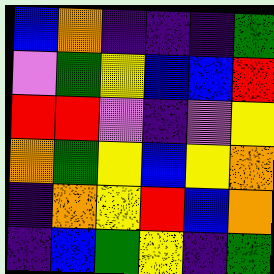[["blue", "orange", "indigo", "indigo", "indigo", "green"], ["violet", "green", "yellow", "blue", "blue", "red"], ["red", "red", "violet", "indigo", "violet", "yellow"], ["orange", "green", "yellow", "blue", "yellow", "orange"], ["indigo", "orange", "yellow", "red", "blue", "orange"], ["indigo", "blue", "green", "yellow", "indigo", "green"]]